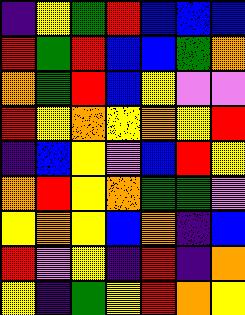[["indigo", "yellow", "green", "red", "blue", "blue", "blue"], ["red", "green", "red", "blue", "blue", "green", "orange"], ["orange", "green", "red", "blue", "yellow", "violet", "violet"], ["red", "yellow", "orange", "yellow", "orange", "yellow", "red"], ["indigo", "blue", "yellow", "violet", "blue", "red", "yellow"], ["orange", "red", "yellow", "orange", "green", "green", "violet"], ["yellow", "orange", "yellow", "blue", "orange", "indigo", "blue"], ["red", "violet", "yellow", "indigo", "red", "indigo", "orange"], ["yellow", "indigo", "green", "yellow", "red", "orange", "yellow"]]